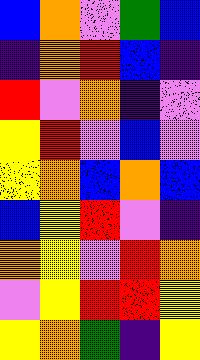[["blue", "orange", "violet", "green", "blue"], ["indigo", "orange", "red", "blue", "indigo"], ["red", "violet", "orange", "indigo", "violet"], ["yellow", "red", "violet", "blue", "violet"], ["yellow", "orange", "blue", "orange", "blue"], ["blue", "yellow", "red", "violet", "indigo"], ["orange", "yellow", "violet", "red", "orange"], ["violet", "yellow", "red", "red", "yellow"], ["yellow", "orange", "green", "indigo", "yellow"]]